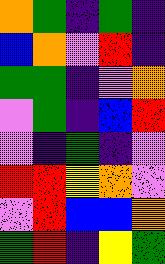[["orange", "green", "indigo", "green", "indigo"], ["blue", "orange", "violet", "red", "indigo"], ["green", "green", "indigo", "violet", "orange"], ["violet", "green", "indigo", "blue", "red"], ["violet", "indigo", "green", "indigo", "violet"], ["red", "red", "yellow", "orange", "violet"], ["violet", "red", "blue", "blue", "orange"], ["green", "red", "indigo", "yellow", "green"]]